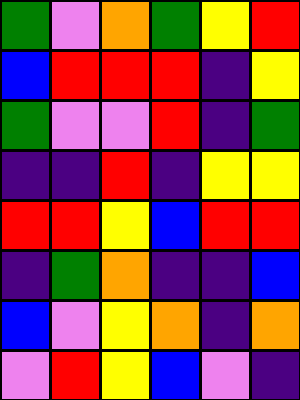[["green", "violet", "orange", "green", "yellow", "red"], ["blue", "red", "red", "red", "indigo", "yellow"], ["green", "violet", "violet", "red", "indigo", "green"], ["indigo", "indigo", "red", "indigo", "yellow", "yellow"], ["red", "red", "yellow", "blue", "red", "red"], ["indigo", "green", "orange", "indigo", "indigo", "blue"], ["blue", "violet", "yellow", "orange", "indigo", "orange"], ["violet", "red", "yellow", "blue", "violet", "indigo"]]